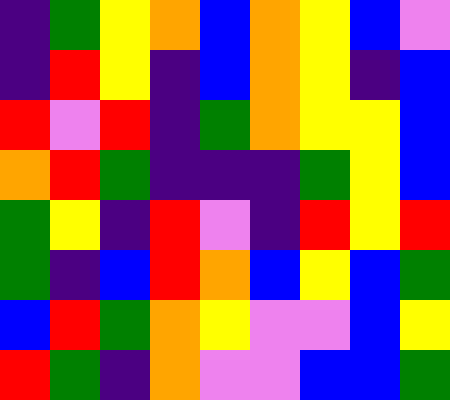[["indigo", "green", "yellow", "orange", "blue", "orange", "yellow", "blue", "violet"], ["indigo", "red", "yellow", "indigo", "blue", "orange", "yellow", "indigo", "blue"], ["red", "violet", "red", "indigo", "green", "orange", "yellow", "yellow", "blue"], ["orange", "red", "green", "indigo", "indigo", "indigo", "green", "yellow", "blue"], ["green", "yellow", "indigo", "red", "violet", "indigo", "red", "yellow", "red"], ["green", "indigo", "blue", "red", "orange", "blue", "yellow", "blue", "green"], ["blue", "red", "green", "orange", "yellow", "violet", "violet", "blue", "yellow"], ["red", "green", "indigo", "orange", "violet", "violet", "blue", "blue", "green"]]